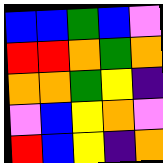[["blue", "blue", "green", "blue", "violet"], ["red", "red", "orange", "green", "orange"], ["orange", "orange", "green", "yellow", "indigo"], ["violet", "blue", "yellow", "orange", "violet"], ["red", "blue", "yellow", "indigo", "orange"]]